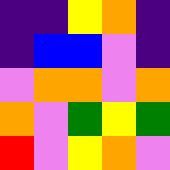[["indigo", "indigo", "yellow", "orange", "indigo"], ["indigo", "blue", "blue", "violet", "indigo"], ["violet", "orange", "orange", "violet", "orange"], ["orange", "violet", "green", "yellow", "green"], ["red", "violet", "yellow", "orange", "violet"]]